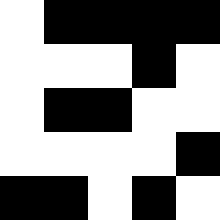[["white", "black", "black", "black", "black"], ["white", "white", "white", "black", "white"], ["white", "black", "black", "white", "white"], ["white", "white", "white", "white", "black"], ["black", "black", "white", "black", "white"]]